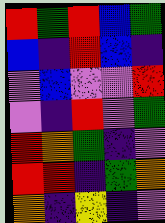[["red", "green", "red", "blue", "green"], ["blue", "indigo", "red", "blue", "indigo"], ["violet", "blue", "violet", "violet", "red"], ["violet", "indigo", "red", "violet", "green"], ["red", "orange", "green", "indigo", "violet"], ["red", "red", "indigo", "green", "orange"], ["orange", "indigo", "yellow", "indigo", "violet"]]